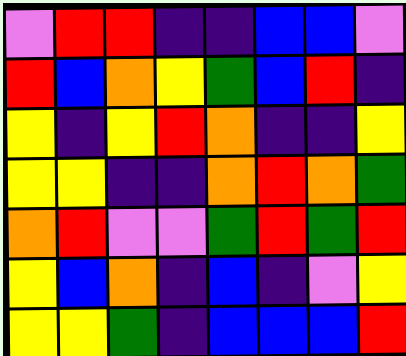[["violet", "red", "red", "indigo", "indigo", "blue", "blue", "violet"], ["red", "blue", "orange", "yellow", "green", "blue", "red", "indigo"], ["yellow", "indigo", "yellow", "red", "orange", "indigo", "indigo", "yellow"], ["yellow", "yellow", "indigo", "indigo", "orange", "red", "orange", "green"], ["orange", "red", "violet", "violet", "green", "red", "green", "red"], ["yellow", "blue", "orange", "indigo", "blue", "indigo", "violet", "yellow"], ["yellow", "yellow", "green", "indigo", "blue", "blue", "blue", "red"]]